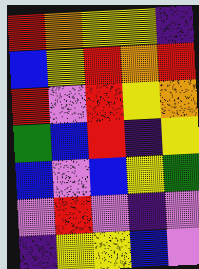[["red", "orange", "yellow", "yellow", "indigo"], ["blue", "yellow", "red", "orange", "red"], ["red", "violet", "red", "yellow", "orange"], ["green", "blue", "red", "indigo", "yellow"], ["blue", "violet", "blue", "yellow", "green"], ["violet", "red", "violet", "indigo", "violet"], ["indigo", "yellow", "yellow", "blue", "violet"]]